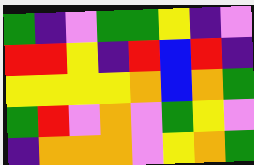[["green", "indigo", "violet", "green", "green", "yellow", "indigo", "violet"], ["red", "red", "yellow", "indigo", "red", "blue", "red", "indigo"], ["yellow", "yellow", "yellow", "yellow", "orange", "blue", "orange", "green"], ["green", "red", "violet", "orange", "violet", "green", "yellow", "violet"], ["indigo", "orange", "orange", "orange", "violet", "yellow", "orange", "green"]]